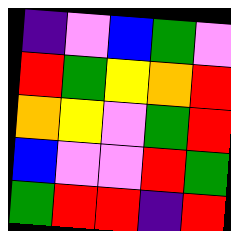[["indigo", "violet", "blue", "green", "violet"], ["red", "green", "yellow", "orange", "red"], ["orange", "yellow", "violet", "green", "red"], ["blue", "violet", "violet", "red", "green"], ["green", "red", "red", "indigo", "red"]]